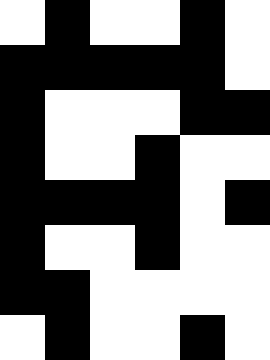[["white", "black", "white", "white", "black", "white"], ["black", "black", "black", "black", "black", "white"], ["black", "white", "white", "white", "black", "black"], ["black", "white", "white", "black", "white", "white"], ["black", "black", "black", "black", "white", "black"], ["black", "white", "white", "black", "white", "white"], ["black", "black", "white", "white", "white", "white"], ["white", "black", "white", "white", "black", "white"]]